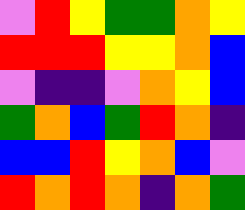[["violet", "red", "yellow", "green", "green", "orange", "yellow"], ["red", "red", "red", "yellow", "yellow", "orange", "blue"], ["violet", "indigo", "indigo", "violet", "orange", "yellow", "blue"], ["green", "orange", "blue", "green", "red", "orange", "indigo"], ["blue", "blue", "red", "yellow", "orange", "blue", "violet"], ["red", "orange", "red", "orange", "indigo", "orange", "green"]]